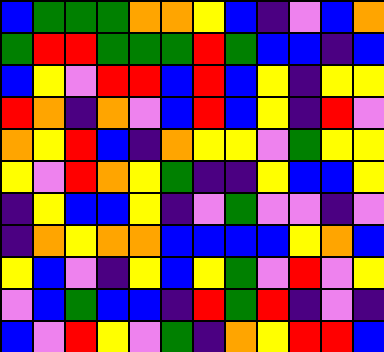[["blue", "green", "green", "green", "orange", "orange", "yellow", "blue", "indigo", "violet", "blue", "orange"], ["green", "red", "red", "green", "green", "green", "red", "green", "blue", "blue", "indigo", "blue"], ["blue", "yellow", "violet", "red", "red", "blue", "red", "blue", "yellow", "indigo", "yellow", "yellow"], ["red", "orange", "indigo", "orange", "violet", "blue", "red", "blue", "yellow", "indigo", "red", "violet"], ["orange", "yellow", "red", "blue", "indigo", "orange", "yellow", "yellow", "violet", "green", "yellow", "yellow"], ["yellow", "violet", "red", "orange", "yellow", "green", "indigo", "indigo", "yellow", "blue", "blue", "yellow"], ["indigo", "yellow", "blue", "blue", "yellow", "indigo", "violet", "green", "violet", "violet", "indigo", "violet"], ["indigo", "orange", "yellow", "orange", "orange", "blue", "blue", "blue", "blue", "yellow", "orange", "blue"], ["yellow", "blue", "violet", "indigo", "yellow", "blue", "yellow", "green", "violet", "red", "violet", "yellow"], ["violet", "blue", "green", "blue", "blue", "indigo", "red", "green", "red", "indigo", "violet", "indigo"], ["blue", "violet", "red", "yellow", "violet", "green", "indigo", "orange", "yellow", "red", "red", "blue"]]